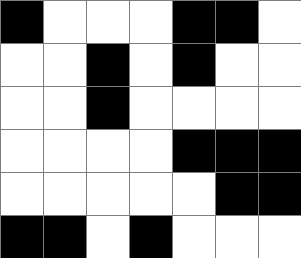[["black", "white", "white", "white", "black", "black", "white"], ["white", "white", "black", "white", "black", "white", "white"], ["white", "white", "black", "white", "white", "white", "white"], ["white", "white", "white", "white", "black", "black", "black"], ["white", "white", "white", "white", "white", "black", "black"], ["black", "black", "white", "black", "white", "white", "white"]]